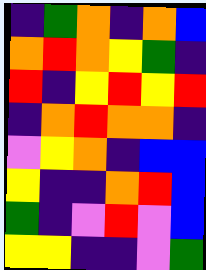[["indigo", "green", "orange", "indigo", "orange", "blue"], ["orange", "red", "orange", "yellow", "green", "indigo"], ["red", "indigo", "yellow", "red", "yellow", "red"], ["indigo", "orange", "red", "orange", "orange", "indigo"], ["violet", "yellow", "orange", "indigo", "blue", "blue"], ["yellow", "indigo", "indigo", "orange", "red", "blue"], ["green", "indigo", "violet", "red", "violet", "blue"], ["yellow", "yellow", "indigo", "indigo", "violet", "green"]]